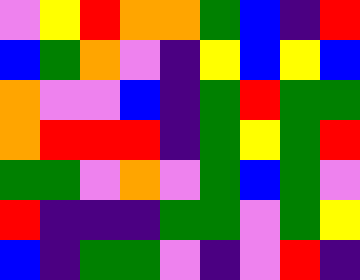[["violet", "yellow", "red", "orange", "orange", "green", "blue", "indigo", "red"], ["blue", "green", "orange", "violet", "indigo", "yellow", "blue", "yellow", "blue"], ["orange", "violet", "violet", "blue", "indigo", "green", "red", "green", "green"], ["orange", "red", "red", "red", "indigo", "green", "yellow", "green", "red"], ["green", "green", "violet", "orange", "violet", "green", "blue", "green", "violet"], ["red", "indigo", "indigo", "indigo", "green", "green", "violet", "green", "yellow"], ["blue", "indigo", "green", "green", "violet", "indigo", "violet", "red", "indigo"]]